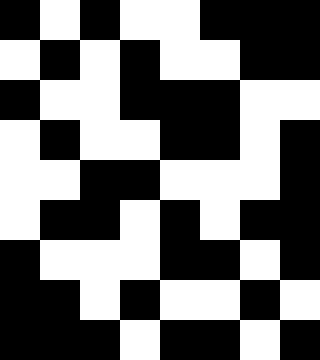[["black", "white", "black", "white", "white", "black", "black", "black"], ["white", "black", "white", "black", "white", "white", "black", "black"], ["black", "white", "white", "black", "black", "black", "white", "white"], ["white", "black", "white", "white", "black", "black", "white", "black"], ["white", "white", "black", "black", "white", "white", "white", "black"], ["white", "black", "black", "white", "black", "white", "black", "black"], ["black", "white", "white", "white", "black", "black", "white", "black"], ["black", "black", "white", "black", "white", "white", "black", "white"], ["black", "black", "black", "white", "black", "black", "white", "black"]]